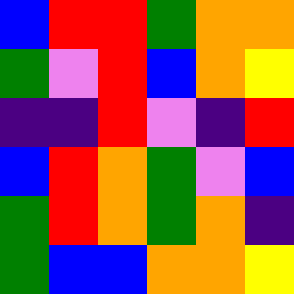[["blue", "red", "red", "green", "orange", "orange"], ["green", "violet", "red", "blue", "orange", "yellow"], ["indigo", "indigo", "red", "violet", "indigo", "red"], ["blue", "red", "orange", "green", "violet", "blue"], ["green", "red", "orange", "green", "orange", "indigo"], ["green", "blue", "blue", "orange", "orange", "yellow"]]